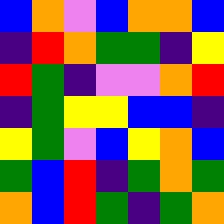[["blue", "orange", "violet", "blue", "orange", "orange", "blue"], ["indigo", "red", "orange", "green", "green", "indigo", "yellow"], ["red", "green", "indigo", "violet", "violet", "orange", "red"], ["indigo", "green", "yellow", "yellow", "blue", "blue", "indigo"], ["yellow", "green", "violet", "blue", "yellow", "orange", "blue"], ["green", "blue", "red", "indigo", "green", "orange", "green"], ["orange", "blue", "red", "green", "indigo", "green", "orange"]]